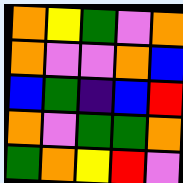[["orange", "yellow", "green", "violet", "orange"], ["orange", "violet", "violet", "orange", "blue"], ["blue", "green", "indigo", "blue", "red"], ["orange", "violet", "green", "green", "orange"], ["green", "orange", "yellow", "red", "violet"]]